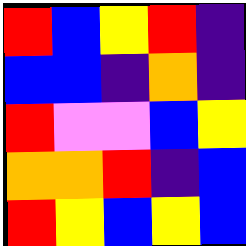[["red", "blue", "yellow", "red", "indigo"], ["blue", "blue", "indigo", "orange", "indigo"], ["red", "violet", "violet", "blue", "yellow"], ["orange", "orange", "red", "indigo", "blue"], ["red", "yellow", "blue", "yellow", "blue"]]